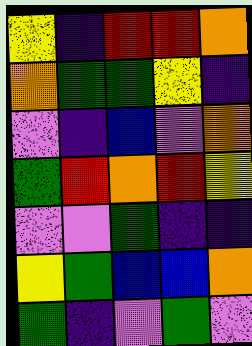[["yellow", "indigo", "red", "red", "orange"], ["orange", "green", "green", "yellow", "indigo"], ["violet", "indigo", "blue", "violet", "orange"], ["green", "red", "orange", "red", "yellow"], ["violet", "violet", "green", "indigo", "indigo"], ["yellow", "green", "blue", "blue", "orange"], ["green", "indigo", "violet", "green", "violet"]]